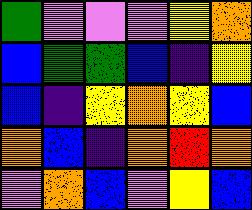[["green", "violet", "violet", "violet", "yellow", "orange"], ["blue", "green", "green", "blue", "indigo", "yellow"], ["blue", "indigo", "yellow", "orange", "yellow", "blue"], ["orange", "blue", "indigo", "orange", "red", "orange"], ["violet", "orange", "blue", "violet", "yellow", "blue"]]